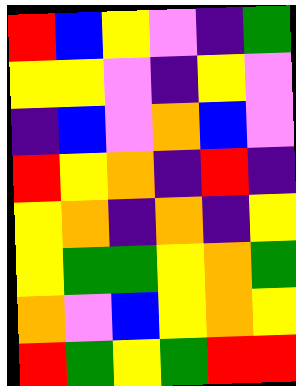[["red", "blue", "yellow", "violet", "indigo", "green"], ["yellow", "yellow", "violet", "indigo", "yellow", "violet"], ["indigo", "blue", "violet", "orange", "blue", "violet"], ["red", "yellow", "orange", "indigo", "red", "indigo"], ["yellow", "orange", "indigo", "orange", "indigo", "yellow"], ["yellow", "green", "green", "yellow", "orange", "green"], ["orange", "violet", "blue", "yellow", "orange", "yellow"], ["red", "green", "yellow", "green", "red", "red"]]